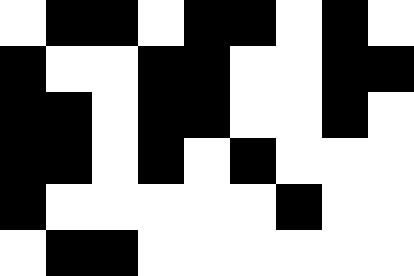[["white", "black", "black", "white", "black", "black", "white", "black", "white"], ["black", "white", "white", "black", "black", "white", "white", "black", "black"], ["black", "black", "white", "black", "black", "white", "white", "black", "white"], ["black", "black", "white", "black", "white", "black", "white", "white", "white"], ["black", "white", "white", "white", "white", "white", "black", "white", "white"], ["white", "black", "black", "white", "white", "white", "white", "white", "white"]]